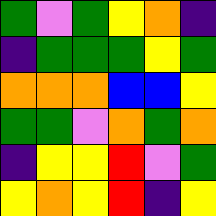[["green", "violet", "green", "yellow", "orange", "indigo"], ["indigo", "green", "green", "green", "yellow", "green"], ["orange", "orange", "orange", "blue", "blue", "yellow"], ["green", "green", "violet", "orange", "green", "orange"], ["indigo", "yellow", "yellow", "red", "violet", "green"], ["yellow", "orange", "yellow", "red", "indigo", "yellow"]]